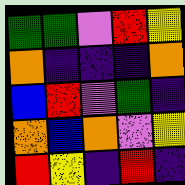[["green", "green", "violet", "red", "yellow"], ["orange", "indigo", "indigo", "indigo", "orange"], ["blue", "red", "violet", "green", "indigo"], ["orange", "blue", "orange", "violet", "yellow"], ["red", "yellow", "indigo", "red", "indigo"]]